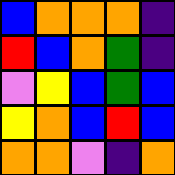[["blue", "orange", "orange", "orange", "indigo"], ["red", "blue", "orange", "green", "indigo"], ["violet", "yellow", "blue", "green", "blue"], ["yellow", "orange", "blue", "red", "blue"], ["orange", "orange", "violet", "indigo", "orange"]]